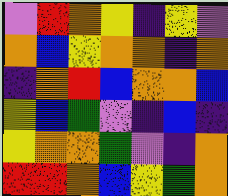[["violet", "red", "orange", "yellow", "indigo", "yellow", "violet"], ["orange", "blue", "yellow", "orange", "orange", "indigo", "orange"], ["indigo", "orange", "red", "blue", "orange", "orange", "blue"], ["yellow", "blue", "green", "violet", "indigo", "blue", "indigo"], ["yellow", "orange", "orange", "green", "violet", "indigo", "orange"], ["red", "red", "orange", "blue", "yellow", "green", "orange"]]